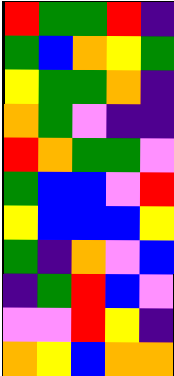[["red", "green", "green", "red", "indigo"], ["green", "blue", "orange", "yellow", "green"], ["yellow", "green", "green", "orange", "indigo"], ["orange", "green", "violet", "indigo", "indigo"], ["red", "orange", "green", "green", "violet"], ["green", "blue", "blue", "violet", "red"], ["yellow", "blue", "blue", "blue", "yellow"], ["green", "indigo", "orange", "violet", "blue"], ["indigo", "green", "red", "blue", "violet"], ["violet", "violet", "red", "yellow", "indigo"], ["orange", "yellow", "blue", "orange", "orange"]]